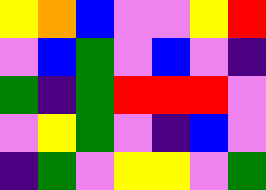[["yellow", "orange", "blue", "violet", "violet", "yellow", "red"], ["violet", "blue", "green", "violet", "blue", "violet", "indigo"], ["green", "indigo", "green", "red", "red", "red", "violet"], ["violet", "yellow", "green", "violet", "indigo", "blue", "violet"], ["indigo", "green", "violet", "yellow", "yellow", "violet", "green"]]